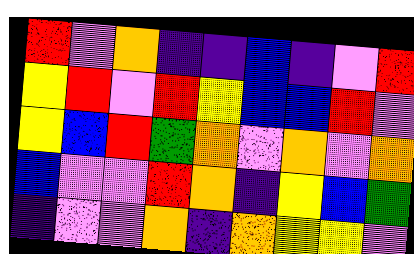[["red", "violet", "orange", "indigo", "indigo", "blue", "indigo", "violet", "red"], ["yellow", "red", "violet", "red", "yellow", "blue", "blue", "red", "violet"], ["yellow", "blue", "red", "green", "orange", "violet", "orange", "violet", "orange"], ["blue", "violet", "violet", "red", "orange", "indigo", "yellow", "blue", "green"], ["indigo", "violet", "violet", "orange", "indigo", "orange", "yellow", "yellow", "violet"]]